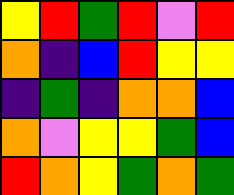[["yellow", "red", "green", "red", "violet", "red"], ["orange", "indigo", "blue", "red", "yellow", "yellow"], ["indigo", "green", "indigo", "orange", "orange", "blue"], ["orange", "violet", "yellow", "yellow", "green", "blue"], ["red", "orange", "yellow", "green", "orange", "green"]]